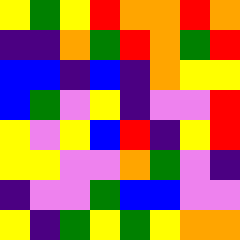[["yellow", "green", "yellow", "red", "orange", "orange", "red", "orange"], ["indigo", "indigo", "orange", "green", "red", "orange", "green", "red"], ["blue", "blue", "indigo", "blue", "indigo", "orange", "yellow", "yellow"], ["blue", "green", "violet", "yellow", "indigo", "violet", "violet", "red"], ["yellow", "violet", "yellow", "blue", "red", "indigo", "yellow", "red"], ["yellow", "yellow", "violet", "violet", "orange", "green", "violet", "indigo"], ["indigo", "violet", "violet", "green", "blue", "blue", "violet", "violet"], ["yellow", "indigo", "green", "yellow", "green", "yellow", "orange", "orange"]]